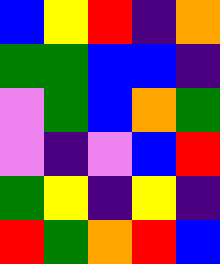[["blue", "yellow", "red", "indigo", "orange"], ["green", "green", "blue", "blue", "indigo"], ["violet", "green", "blue", "orange", "green"], ["violet", "indigo", "violet", "blue", "red"], ["green", "yellow", "indigo", "yellow", "indigo"], ["red", "green", "orange", "red", "blue"]]